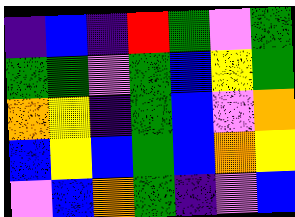[["indigo", "blue", "indigo", "red", "green", "violet", "green"], ["green", "green", "violet", "green", "blue", "yellow", "green"], ["orange", "yellow", "indigo", "green", "blue", "violet", "orange"], ["blue", "yellow", "blue", "green", "blue", "orange", "yellow"], ["violet", "blue", "orange", "green", "indigo", "violet", "blue"]]